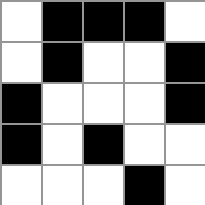[["white", "black", "black", "black", "white"], ["white", "black", "white", "white", "black"], ["black", "white", "white", "white", "black"], ["black", "white", "black", "white", "white"], ["white", "white", "white", "black", "white"]]